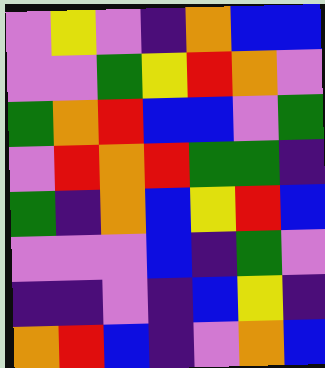[["violet", "yellow", "violet", "indigo", "orange", "blue", "blue"], ["violet", "violet", "green", "yellow", "red", "orange", "violet"], ["green", "orange", "red", "blue", "blue", "violet", "green"], ["violet", "red", "orange", "red", "green", "green", "indigo"], ["green", "indigo", "orange", "blue", "yellow", "red", "blue"], ["violet", "violet", "violet", "blue", "indigo", "green", "violet"], ["indigo", "indigo", "violet", "indigo", "blue", "yellow", "indigo"], ["orange", "red", "blue", "indigo", "violet", "orange", "blue"]]